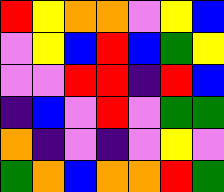[["red", "yellow", "orange", "orange", "violet", "yellow", "blue"], ["violet", "yellow", "blue", "red", "blue", "green", "yellow"], ["violet", "violet", "red", "red", "indigo", "red", "blue"], ["indigo", "blue", "violet", "red", "violet", "green", "green"], ["orange", "indigo", "violet", "indigo", "violet", "yellow", "violet"], ["green", "orange", "blue", "orange", "orange", "red", "green"]]